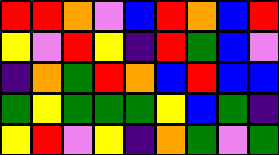[["red", "red", "orange", "violet", "blue", "red", "orange", "blue", "red"], ["yellow", "violet", "red", "yellow", "indigo", "red", "green", "blue", "violet"], ["indigo", "orange", "green", "red", "orange", "blue", "red", "blue", "blue"], ["green", "yellow", "green", "green", "green", "yellow", "blue", "green", "indigo"], ["yellow", "red", "violet", "yellow", "indigo", "orange", "green", "violet", "green"]]